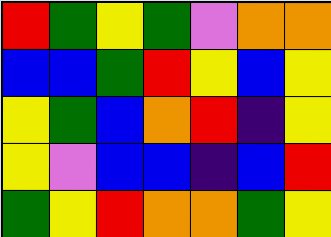[["red", "green", "yellow", "green", "violet", "orange", "orange"], ["blue", "blue", "green", "red", "yellow", "blue", "yellow"], ["yellow", "green", "blue", "orange", "red", "indigo", "yellow"], ["yellow", "violet", "blue", "blue", "indigo", "blue", "red"], ["green", "yellow", "red", "orange", "orange", "green", "yellow"]]